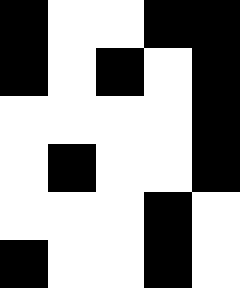[["black", "white", "white", "black", "black"], ["black", "white", "black", "white", "black"], ["white", "white", "white", "white", "black"], ["white", "black", "white", "white", "black"], ["white", "white", "white", "black", "white"], ["black", "white", "white", "black", "white"]]